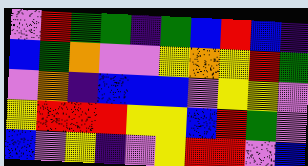[["violet", "red", "green", "green", "indigo", "green", "blue", "red", "blue", "indigo"], ["blue", "green", "orange", "violet", "violet", "yellow", "orange", "yellow", "red", "green"], ["violet", "orange", "indigo", "blue", "blue", "blue", "violet", "yellow", "yellow", "violet"], ["yellow", "red", "red", "red", "yellow", "yellow", "blue", "red", "green", "violet"], ["blue", "violet", "yellow", "indigo", "violet", "yellow", "red", "red", "violet", "blue"]]